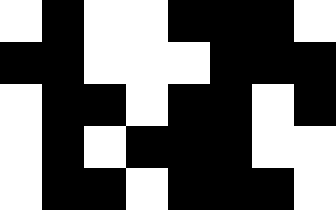[["white", "black", "white", "white", "black", "black", "black", "white"], ["black", "black", "white", "white", "white", "black", "black", "black"], ["white", "black", "black", "white", "black", "black", "white", "black"], ["white", "black", "white", "black", "black", "black", "white", "white"], ["white", "black", "black", "white", "black", "black", "black", "white"]]